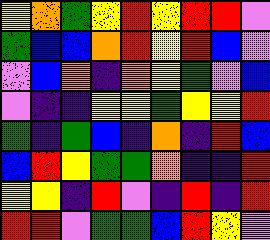[["yellow", "orange", "green", "yellow", "red", "yellow", "red", "red", "violet"], ["green", "blue", "blue", "orange", "red", "yellow", "red", "blue", "violet"], ["violet", "blue", "orange", "indigo", "orange", "yellow", "green", "violet", "blue"], ["violet", "indigo", "indigo", "yellow", "yellow", "green", "yellow", "yellow", "red"], ["green", "indigo", "green", "blue", "indigo", "orange", "indigo", "red", "blue"], ["blue", "red", "yellow", "green", "green", "orange", "indigo", "indigo", "red"], ["yellow", "yellow", "indigo", "red", "violet", "indigo", "red", "indigo", "red"], ["red", "red", "violet", "green", "green", "blue", "red", "yellow", "violet"]]